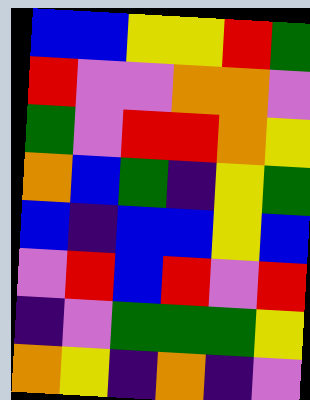[["blue", "blue", "yellow", "yellow", "red", "green"], ["red", "violet", "violet", "orange", "orange", "violet"], ["green", "violet", "red", "red", "orange", "yellow"], ["orange", "blue", "green", "indigo", "yellow", "green"], ["blue", "indigo", "blue", "blue", "yellow", "blue"], ["violet", "red", "blue", "red", "violet", "red"], ["indigo", "violet", "green", "green", "green", "yellow"], ["orange", "yellow", "indigo", "orange", "indigo", "violet"]]